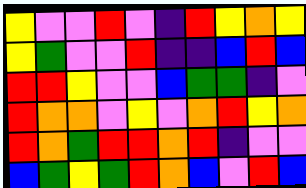[["yellow", "violet", "violet", "red", "violet", "indigo", "red", "yellow", "orange", "yellow"], ["yellow", "green", "violet", "violet", "red", "indigo", "indigo", "blue", "red", "blue"], ["red", "red", "yellow", "violet", "violet", "blue", "green", "green", "indigo", "violet"], ["red", "orange", "orange", "violet", "yellow", "violet", "orange", "red", "yellow", "orange"], ["red", "orange", "green", "red", "red", "orange", "red", "indigo", "violet", "violet"], ["blue", "green", "yellow", "green", "red", "orange", "blue", "violet", "red", "blue"]]